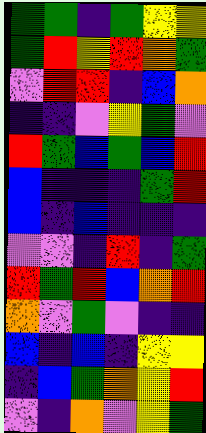[["green", "green", "indigo", "green", "yellow", "yellow"], ["green", "red", "yellow", "red", "orange", "green"], ["violet", "red", "red", "indigo", "blue", "orange"], ["indigo", "indigo", "violet", "yellow", "green", "violet"], ["red", "green", "blue", "green", "blue", "red"], ["blue", "indigo", "indigo", "indigo", "green", "red"], ["blue", "indigo", "blue", "indigo", "indigo", "indigo"], ["violet", "violet", "indigo", "red", "indigo", "green"], ["red", "green", "red", "blue", "orange", "red"], ["orange", "violet", "green", "violet", "indigo", "indigo"], ["blue", "indigo", "blue", "indigo", "yellow", "yellow"], ["indigo", "blue", "green", "orange", "yellow", "red"], ["violet", "indigo", "orange", "violet", "yellow", "green"]]